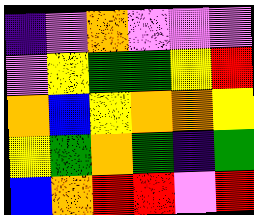[["indigo", "violet", "orange", "violet", "violet", "violet"], ["violet", "yellow", "green", "green", "yellow", "red"], ["orange", "blue", "yellow", "orange", "orange", "yellow"], ["yellow", "green", "orange", "green", "indigo", "green"], ["blue", "orange", "red", "red", "violet", "red"]]